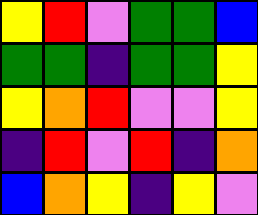[["yellow", "red", "violet", "green", "green", "blue"], ["green", "green", "indigo", "green", "green", "yellow"], ["yellow", "orange", "red", "violet", "violet", "yellow"], ["indigo", "red", "violet", "red", "indigo", "orange"], ["blue", "orange", "yellow", "indigo", "yellow", "violet"]]